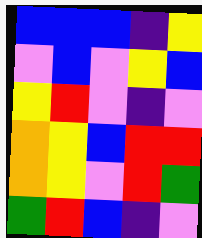[["blue", "blue", "blue", "indigo", "yellow"], ["violet", "blue", "violet", "yellow", "blue"], ["yellow", "red", "violet", "indigo", "violet"], ["orange", "yellow", "blue", "red", "red"], ["orange", "yellow", "violet", "red", "green"], ["green", "red", "blue", "indigo", "violet"]]